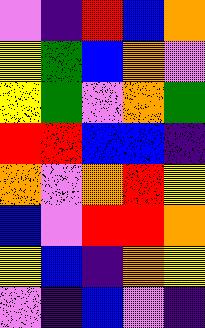[["violet", "indigo", "red", "blue", "orange"], ["yellow", "green", "blue", "orange", "violet"], ["yellow", "green", "violet", "orange", "green"], ["red", "red", "blue", "blue", "indigo"], ["orange", "violet", "orange", "red", "yellow"], ["blue", "violet", "red", "red", "orange"], ["yellow", "blue", "indigo", "orange", "yellow"], ["violet", "indigo", "blue", "violet", "indigo"]]